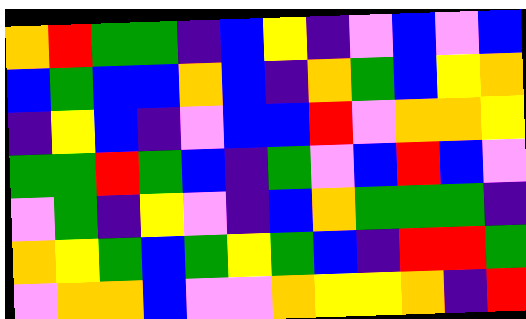[["orange", "red", "green", "green", "indigo", "blue", "yellow", "indigo", "violet", "blue", "violet", "blue"], ["blue", "green", "blue", "blue", "orange", "blue", "indigo", "orange", "green", "blue", "yellow", "orange"], ["indigo", "yellow", "blue", "indigo", "violet", "blue", "blue", "red", "violet", "orange", "orange", "yellow"], ["green", "green", "red", "green", "blue", "indigo", "green", "violet", "blue", "red", "blue", "violet"], ["violet", "green", "indigo", "yellow", "violet", "indigo", "blue", "orange", "green", "green", "green", "indigo"], ["orange", "yellow", "green", "blue", "green", "yellow", "green", "blue", "indigo", "red", "red", "green"], ["violet", "orange", "orange", "blue", "violet", "violet", "orange", "yellow", "yellow", "orange", "indigo", "red"]]